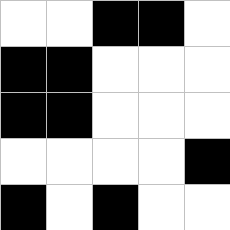[["white", "white", "black", "black", "white"], ["black", "black", "white", "white", "white"], ["black", "black", "white", "white", "white"], ["white", "white", "white", "white", "black"], ["black", "white", "black", "white", "white"]]